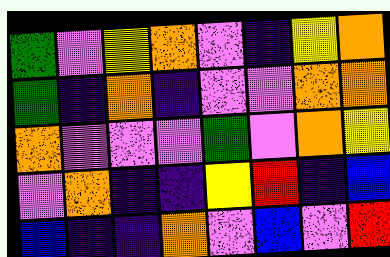[["green", "violet", "yellow", "orange", "violet", "indigo", "yellow", "orange"], ["green", "indigo", "orange", "indigo", "violet", "violet", "orange", "orange"], ["orange", "violet", "violet", "violet", "green", "violet", "orange", "yellow"], ["violet", "orange", "indigo", "indigo", "yellow", "red", "indigo", "blue"], ["blue", "indigo", "indigo", "orange", "violet", "blue", "violet", "red"]]